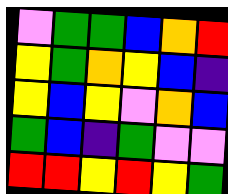[["violet", "green", "green", "blue", "orange", "red"], ["yellow", "green", "orange", "yellow", "blue", "indigo"], ["yellow", "blue", "yellow", "violet", "orange", "blue"], ["green", "blue", "indigo", "green", "violet", "violet"], ["red", "red", "yellow", "red", "yellow", "green"]]